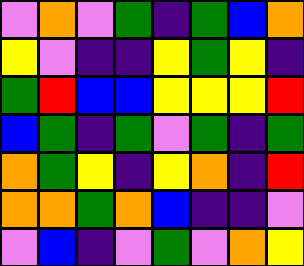[["violet", "orange", "violet", "green", "indigo", "green", "blue", "orange"], ["yellow", "violet", "indigo", "indigo", "yellow", "green", "yellow", "indigo"], ["green", "red", "blue", "blue", "yellow", "yellow", "yellow", "red"], ["blue", "green", "indigo", "green", "violet", "green", "indigo", "green"], ["orange", "green", "yellow", "indigo", "yellow", "orange", "indigo", "red"], ["orange", "orange", "green", "orange", "blue", "indigo", "indigo", "violet"], ["violet", "blue", "indigo", "violet", "green", "violet", "orange", "yellow"]]